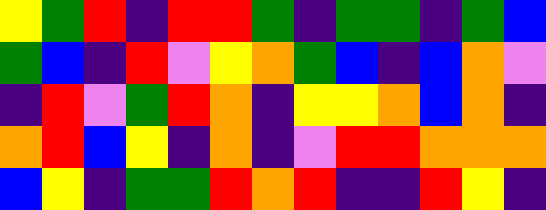[["yellow", "green", "red", "indigo", "red", "red", "green", "indigo", "green", "green", "indigo", "green", "blue"], ["green", "blue", "indigo", "red", "violet", "yellow", "orange", "green", "blue", "indigo", "blue", "orange", "violet"], ["indigo", "red", "violet", "green", "red", "orange", "indigo", "yellow", "yellow", "orange", "blue", "orange", "indigo"], ["orange", "red", "blue", "yellow", "indigo", "orange", "indigo", "violet", "red", "red", "orange", "orange", "orange"], ["blue", "yellow", "indigo", "green", "green", "red", "orange", "red", "indigo", "indigo", "red", "yellow", "indigo"]]